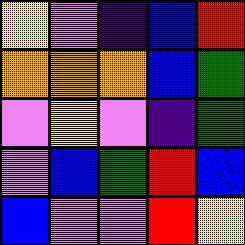[["yellow", "violet", "indigo", "blue", "red"], ["orange", "orange", "orange", "blue", "green"], ["violet", "yellow", "violet", "indigo", "green"], ["violet", "blue", "green", "red", "blue"], ["blue", "violet", "violet", "red", "yellow"]]